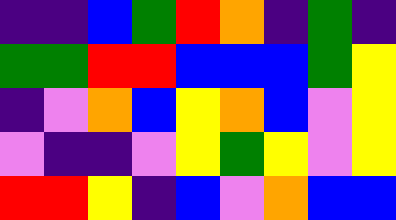[["indigo", "indigo", "blue", "green", "red", "orange", "indigo", "green", "indigo"], ["green", "green", "red", "red", "blue", "blue", "blue", "green", "yellow"], ["indigo", "violet", "orange", "blue", "yellow", "orange", "blue", "violet", "yellow"], ["violet", "indigo", "indigo", "violet", "yellow", "green", "yellow", "violet", "yellow"], ["red", "red", "yellow", "indigo", "blue", "violet", "orange", "blue", "blue"]]